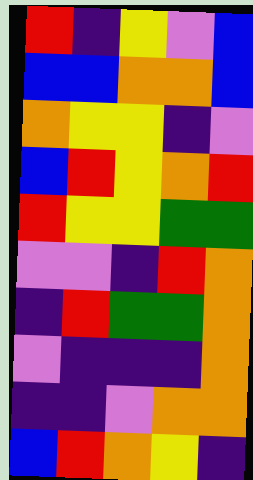[["red", "indigo", "yellow", "violet", "blue"], ["blue", "blue", "orange", "orange", "blue"], ["orange", "yellow", "yellow", "indigo", "violet"], ["blue", "red", "yellow", "orange", "red"], ["red", "yellow", "yellow", "green", "green"], ["violet", "violet", "indigo", "red", "orange"], ["indigo", "red", "green", "green", "orange"], ["violet", "indigo", "indigo", "indigo", "orange"], ["indigo", "indigo", "violet", "orange", "orange"], ["blue", "red", "orange", "yellow", "indigo"]]